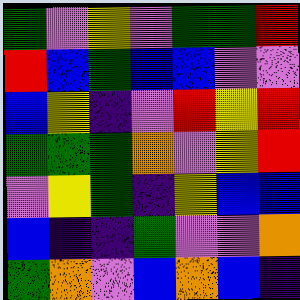[["green", "violet", "yellow", "violet", "green", "green", "red"], ["red", "blue", "green", "blue", "blue", "violet", "violet"], ["blue", "yellow", "indigo", "violet", "red", "yellow", "red"], ["green", "green", "green", "orange", "violet", "yellow", "red"], ["violet", "yellow", "green", "indigo", "yellow", "blue", "blue"], ["blue", "indigo", "indigo", "green", "violet", "violet", "orange"], ["green", "orange", "violet", "blue", "orange", "blue", "indigo"]]